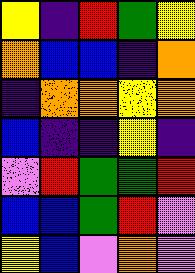[["yellow", "indigo", "red", "green", "yellow"], ["orange", "blue", "blue", "indigo", "orange"], ["indigo", "orange", "orange", "yellow", "orange"], ["blue", "indigo", "indigo", "yellow", "indigo"], ["violet", "red", "green", "green", "red"], ["blue", "blue", "green", "red", "violet"], ["yellow", "blue", "violet", "orange", "violet"]]